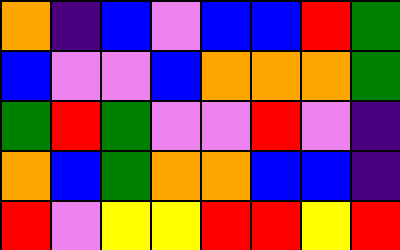[["orange", "indigo", "blue", "violet", "blue", "blue", "red", "green"], ["blue", "violet", "violet", "blue", "orange", "orange", "orange", "green"], ["green", "red", "green", "violet", "violet", "red", "violet", "indigo"], ["orange", "blue", "green", "orange", "orange", "blue", "blue", "indigo"], ["red", "violet", "yellow", "yellow", "red", "red", "yellow", "red"]]